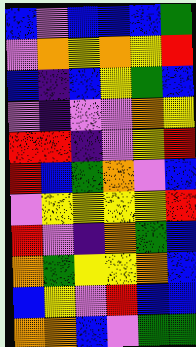[["blue", "violet", "blue", "blue", "blue", "green"], ["violet", "orange", "yellow", "orange", "yellow", "red"], ["blue", "indigo", "blue", "yellow", "green", "blue"], ["violet", "indigo", "violet", "violet", "orange", "yellow"], ["red", "red", "indigo", "violet", "yellow", "red"], ["red", "blue", "green", "orange", "violet", "blue"], ["violet", "yellow", "yellow", "yellow", "yellow", "red"], ["red", "violet", "indigo", "orange", "green", "blue"], ["orange", "green", "yellow", "yellow", "orange", "blue"], ["blue", "yellow", "violet", "red", "blue", "blue"], ["orange", "orange", "blue", "violet", "green", "green"]]